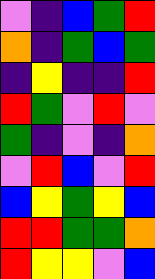[["violet", "indigo", "blue", "green", "red"], ["orange", "indigo", "green", "blue", "green"], ["indigo", "yellow", "indigo", "indigo", "red"], ["red", "green", "violet", "red", "violet"], ["green", "indigo", "violet", "indigo", "orange"], ["violet", "red", "blue", "violet", "red"], ["blue", "yellow", "green", "yellow", "blue"], ["red", "red", "green", "green", "orange"], ["red", "yellow", "yellow", "violet", "blue"]]